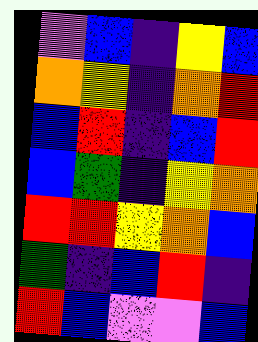[["violet", "blue", "indigo", "yellow", "blue"], ["orange", "yellow", "indigo", "orange", "red"], ["blue", "red", "indigo", "blue", "red"], ["blue", "green", "indigo", "yellow", "orange"], ["red", "red", "yellow", "orange", "blue"], ["green", "indigo", "blue", "red", "indigo"], ["red", "blue", "violet", "violet", "blue"]]